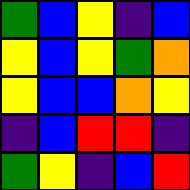[["green", "blue", "yellow", "indigo", "blue"], ["yellow", "blue", "yellow", "green", "orange"], ["yellow", "blue", "blue", "orange", "yellow"], ["indigo", "blue", "red", "red", "indigo"], ["green", "yellow", "indigo", "blue", "red"]]